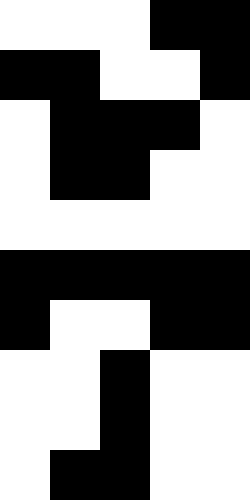[["white", "white", "white", "black", "black"], ["black", "black", "white", "white", "black"], ["white", "black", "black", "black", "white"], ["white", "black", "black", "white", "white"], ["white", "white", "white", "white", "white"], ["black", "black", "black", "black", "black"], ["black", "white", "white", "black", "black"], ["white", "white", "black", "white", "white"], ["white", "white", "black", "white", "white"], ["white", "black", "black", "white", "white"]]